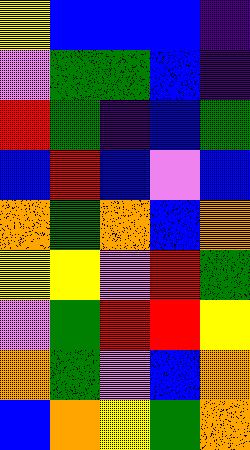[["yellow", "blue", "blue", "blue", "indigo"], ["violet", "green", "green", "blue", "indigo"], ["red", "green", "indigo", "blue", "green"], ["blue", "red", "blue", "violet", "blue"], ["orange", "green", "orange", "blue", "orange"], ["yellow", "yellow", "violet", "red", "green"], ["violet", "green", "red", "red", "yellow"], ["orange", "green", "violet", "blue", "orange"], ["blue", "orange", "yellow", "green", "orange"]]